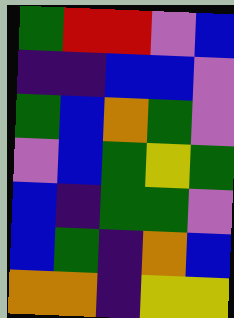[["green", "red", "red", "violet", "blue"], ["indigo", "indigo", "blue", "blue", "violet"], ["green", "blue", "orange", "green", "violet"], ["violet", "blue", "green", "yellow", "green"], ["blue", "indigo", "green", "green", "violet"], ["blue", "green", "indigo", "orange", "blue"], ["orange", "orange", "indigo", "yellow", "yellow"]]